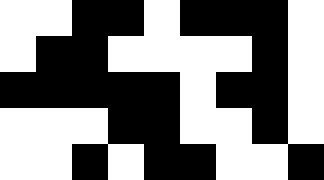[["white", "white", "black", "black", "white", "black", "black", "black", "white"], ["white", "black", "black", "white", "white", "white", "white", "black", "white"], ["black", "black", "black", "black", "black", "white", "black", "black", "white"], ["white", "white", "white", "black", "black", "white", "white", "black", "white"], ["white", "white", "black", "white", "black", "black", "white", "white", "black"]]